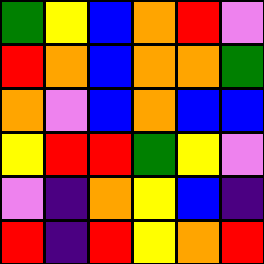[["green", "yellow", "blue", "orange", "red", "violet"], ["red", "orange", "blue", "orange", "orange", "green"], ["orange", "violet", "blue", "orange", "blue", "blue"], ["yellow", "red", "red", "green", "yellow", "violet"], ["violet", "indigo", "orange", "yellow", "blue", "indigo"], ["red", "indigo", "red", "yellow", "orange", "red"]]